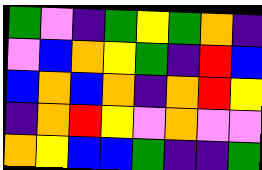[["green", "violet", "indigo", "green", "yellow", "green", "orange", "indigo"], ["violet", "blue", "orange", "yellow", "green", "indigo", "red", "blue"], ["blue", "orange", "blue", "orange", "indigo", "orange", "red", "yellow"], ["indigo", "orange", "red", "yellow", "violet", "orange", "violet", "violet"], ["orange", "yellow", "blue", "blue", "green", "indigo", "indigo", "green"]]